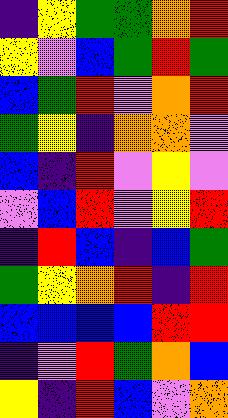[["indigo", "yellow", "green", "green", "orange", "red"], ["yellow", "violet", "blue", "green", "red", "green"], ["blue", "green", "red", "violet", "orange", "red"], ["green", "yellow", "indigo", "orange", "orange", "violet"], ["blue", "indigo", "red", "violet", "yellow", "violet"], ["violet", "blue", "red", "violet", "yellow", "red"], ["indigo", "red", "blue", "indigo", "blue", "green"], ["green", "yellow", "orange", "red", "indigo", "red"], ["blue", "blue", "blue", "blue", "red", "red"], ["indigo", "violet", "red", "green", "orange", "blue"], ["yellow", "indigo", "red", "blue", "violet", "orange"]]